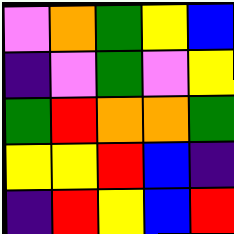[["violet", "orange", "green", "yellow", "blue"], ["indigo", "violet", "green", "violet", "yellow"], ["green", "red", "orange", "orange", "green"], ["yellow", "yellow", "red", "blue", "indigo"], ["indigo", "red", "yellow", "blue", "red"]]